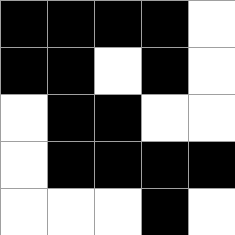[["black", "black", "black", "black", "white"], ["black", "black", "white", "black", "white"], ["white", "black", "black", "white", "white"], ["white", "black", "black", "black", "black"], ["white", "white", "white", "black", "white"]]